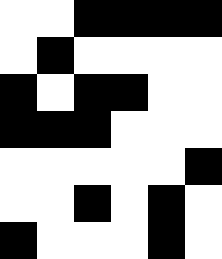[["white", "white", "black", "black", "black", "black"], ["white", "black", "white", "white", "white", "white"], ["black", "white", "black", "black", "white", "white"], ["black", "black", "black", "white", "white", "white"], ["white", "white", "white", "white", "white", "black"], ["white", "white", "black", "white", "black", "white"], ["black", "white", "white", "white", "black", "white"]]